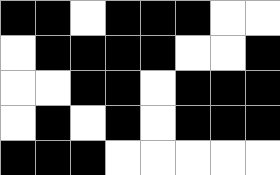[["black", "black", "white", "black", "black", "black", "white", "white"], ["white", "black", "black", "black", "black", "white", "white", "black"], ["white", "white", "black", "black", "white", "black", "black", "black"], ["white", "black", "white", "black", "white", "black", "black", "black"], ["black", "black", "black", "white", "white", "white", "white", "white"]]